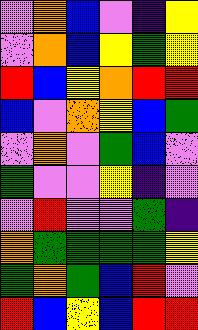[["violet", "orange", "blue", "violet", "indigo", "yellow"], ["violet", "orange", "blue", "yellow", "green", "yellow"], ["red", "blue", "yellow", "orange", "red", "red"], ["blue", "violet", "orange", "yellow", "blue", "green"], ["violet", "orange", "violet", "green", "blue", "violet"], ["green", "violet", "violet", "yellow", "indigo", "violet"], ["violet", "red", "violet", "violet", "green", "indigo"], ["orange", "green", "green", "green", "green", "yellow"], ["green", "orange", "green", "blue", "red", "violet"], ["red", "blue", "yellow", "blue", "red", "red"]]